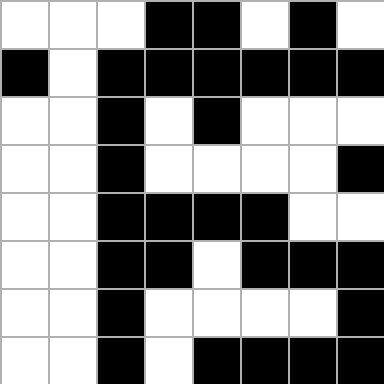[["white", "white", "white", "black", "black", "white", "black", "white"], ["black", "white", "black", "black", "black", "black", "black", "black"], ["white", "white", "black", "white", "black", "white", "white", "white"], ["white", "white", "black", "white", "white", "white", "white", "black"], ["white", "white", "black", "black", "black", "black", "white", "white"], ["white", "white", "black", "black", "white", "black", "black", "black"], ["white", "white", "black", "white", "white", "white", "white", "black"], ["white", "white", "black", "white", "black", "black", "black", "black"]]